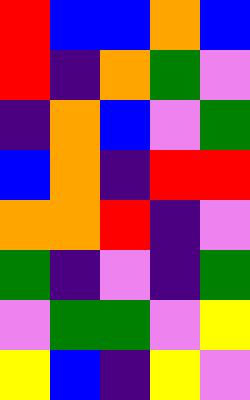[["red", "blue", "blue", "orange", "blue"], ["red", "indigo", "orange", "green", "violet"], ["indigo", "orange", "blue", "violet", "green"], ["blue", "orange", "indigo", "red", "red"], ["orange", "orange", "red", "indigo", "violet"], ["green", "indigo", "violet", "indigo", "green"], ["violet", "green", "green", "violet", "yellow"], ["yellow", "blue", "indigo", "yellow", "violet"]]